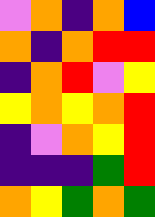[["violet", "orange", "indigo", "orange", "blue"], ["orange", "indigo", "orange", "red", "red"], ["indigo", "orange", "red", "violet", "yellow"], ["yellow", "orange", "yellow", "orange", "red"], ["indigo", "violet", "orange", "yellow", "red"], ["indigo", "indigo", "indigo", "green", "red"], ["orange", "yellow", "green", "orange", "green"]]